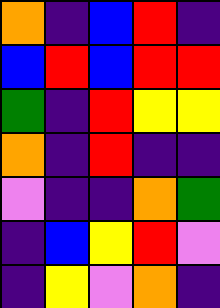[["orange", "indigo", "blue", "red", "indigo"], ["blue", "red", "blue", "red", "red"], ["green", "indigo", "red", "yellow", "yellow"], ["orange", "indigo", "red", "indigo", "indigo"], ["violet", "indigo", "indigo", "orange", "green"], ["indigo", "blue", "yellow", "red", "violet"], ["indigo", "yellow", "violet", "orange", "indigo"]]